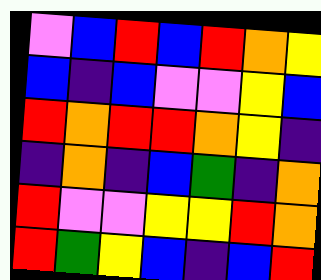[["violet", "blue", "red", "blue", "red", "orange", "yellow"], ["blue", "indigo", "blue", "violet", "violet", "yellow", "blue"], ["red", "orange", "red", "red", "orange", "yellow", "indigo"], ["indigo", "orange", "indigo", "blue", "green", "indigo", "orange"], ["red", "violet", "violet", "yellow", "yellow", "red", "orange"], ["red", "green", "yellow", "blue", "indigo", "blue", "red"]]